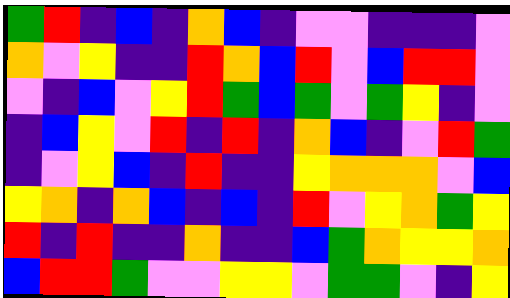[["green", "red", "indigo", "blue", "indigo", "orange", "blue", "indigo", "violet", "violet", "indigo", "indigo", "indigo", "violet"], ["orange", "violet", "yellow", "indigo", "indigo", "red", "orange", "blue", "red", "violet", "blue", "red", "red", "violet"], ["violet", "indigo", "blue", "violet", "yellow", "red", "green", "blue", "green", "violet", "green", "yellow", "indigo", "violet"], ["indigo", "blue", "yellow", "violet", "red", "indigo", "red", "indigo", "orange", "blue", "indigo", "violet", "red", "green"], ["indigo", "violet", "yellow", "blue", "indigo", "red", "indigo", "indigo", "yellow", "orange", "orange", "orange", "violet", "blue"], ["yellow", "orange", "indigo", "orange", "blue", "indigo", "blue", "indigo", "red", "violet", "yellow", "orange", "green", "yellow"], ["red", "indigo", "red", "indigo", "indigo", "orange", "indigo", "indigo", "blue", "green", "orange", "yellow", "yellow", "orange"], ["blue", "red", "red", "green", "violet", "violet", "yellow", "yellow", "violet", "green", "green", "violet", "indigo", "yellow"]]